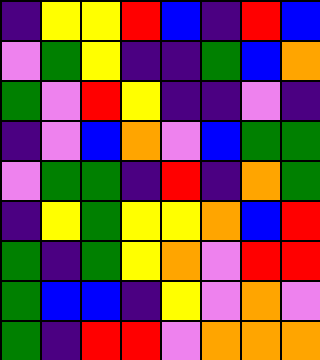[["indigo", "yellow", "yellow", "red", "blue", "indigo", "red", "blue"], ["violet", "green", "yellow", "indigo", "indigo", "green", "blue", "orange"], ["green", "violet", "red", "yellow", "indigo", "indigo", "violet", "indigo"], ["indigo", "violet", "blue", "orange", "violet", "blue", "green", "green"], ["violet", "green", "green", "indigo", "red", "indigo", "orange", "green"], ["indigo", "yellow", "green", "yellow", "yellow", "orange", "blue", "red"], ["green", "indigo", "green", "yellow", "orange", "violet", "red", "red"], ["green", "blue", "blue", "indigo", "yellow", "violet", "orange", "violet"], ["green", "indigo", "red", "red", "violet", "orange", "orange", "orange"]]